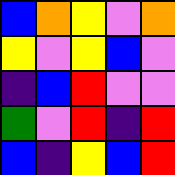[["blue", "orange", "yellow", "violet", "orange"], ["yellow", "violet", "yellow", "blue", "violet"], ["indigo", "blue", "red", "violet", "violet"], ["green", "violet", "red", "indigo", "red"], ["blue", "indigo", "yellow", "blue", "red"]]